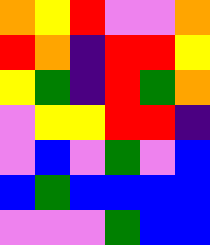[["orange", "yellow", "red", "violet", "violet", "orange"], ["red", "orange", "indigo", "red", "red", "yellow"], ["yellow", "green", "indigo", "red", "green", "orange"], ["violet", "yellow", "yellow", "red", "red", "indigo"], ["violet", "blue", "violet", "green", "violet", "blue"], ["blue", "green", "blue", "blue", "blue", "blue"], ["violet", "violet", "violet", "green", "blue", "blue"]]